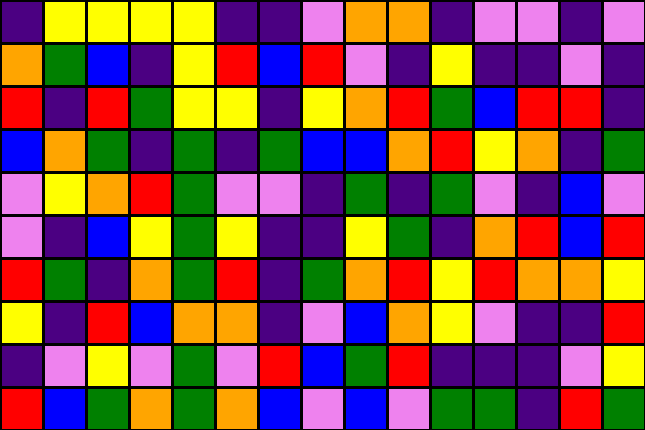[["indigo", "yellow", "yellow", "yellow", "yellow", "indigo", "indigo", "violet", "orange", "orange", "indigo", "violet", "violet", "indigo", "violet"], ["orange", "green", "blue", "indigo", "yellow", "red", "blue", "red", "violet", "indigo", "yellow", "indigo", "indigo", "violet", "indigo"], ["red", "indigo", "red", "green", "yellow", "yellow", "indigo", "yellow", "orange", "red", "green", "blue", "red", "red", "indigo"], ["blue", "orange", "green", "indigo", "green", "indigo", "green", "blue", "blue", "orange", "red", "yellow", "orange", "indigo", "green"], ["violet", "yellow", "orange", "red", "green", "violet", "violet", "indigo", "green", "indigo", "green", "violet", "indigo", "blue", "violet"], ["violet", "indigo", "blue", "yellow", "green", "yellow", "indigo", "indigo", "yellow", "green", "indigo", "orange", "red", "blue", "red"], ["red", "green", "indigo", "orange", "green", "red", "indigo", "green", "orange", "red", "yellow", "red", "orange", "orange", "yellow"], ["yellow", "indigo", "red", "blue", "orange", "orange", "indigo", "violet", "blue", "orange", "yellow", "violet", "indigo", "indigo", "red"], ["indigo", "violet", "yellow", "violet", "green", "violet", "red", "blue", "green", "red", "indigo", "indigo", "indigo", "violet", "yellow"], ["red", "blue", "green", "orange", "green", "orange", "blue", "violet", "blue", "violet", "green", "green", "indigo", "red", "green"]]